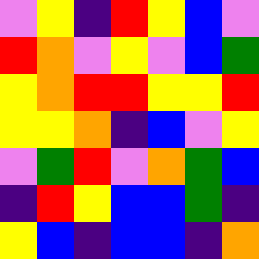[["violet", "yellow", "indigo", "red", "yellow", "blue", "violet"], ["red", "orange", "violet", "yellow", "violet", "blue", "green"], ["yellow", "orange", "red", "red", "yellow", "yellow", "red"], ["yellow", "yellow", "orange", "indigo", "blue", "violet", "yellow"], ["violet", "green", "red", "violet", "orange", "green", "blue"], ["indigo", "red", "yellow", "blue", "blue", "green", "indigo"], ["yellow", "blue", "indigo", "blue", "blue", "indigo", "orange"]]